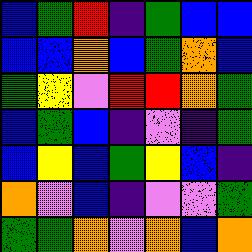[["blue", "green", "red", "indigo", "green", "blue", "blue"], ["blue", "blue", "orange", "blue", "green", "orange", "blue"], ["green", "yellow", "violet", "red", "red", "orange", "green"], ["blue", "green", "blue", "indigo", "violet", "indigo", "green"], ["blue", "yellow", "blue", "green", "yellow", "blue", "indigo"], ["orange", "violet", "blue", "indigo", "violet", "violet", "green"], ["green", "green", "orange", "violet", "orange", "blue", "orange"]]